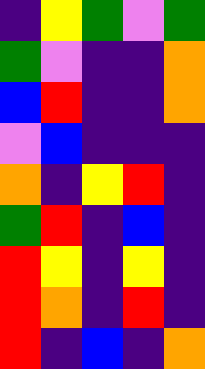[["indigo", "yellow", "green", "violet", "green"], ["green", "violet", "indigo", "indigo", "orange"], ["blue", "red", "indigo", "indigo", "orange"], ["violet", "blue", "indigo", "indigo", "indigo"], ["orange", "indigo", "yellow", "red", "indigo"], ["green", "red", "indigo", "blue", "indigo"], ["red", "yellow", "indigo", "yellow", "indigo"], ["red", "orange", "indigo", "red", "indigo"], ["red", "indigo", "blue", "indigo", "orange"]]